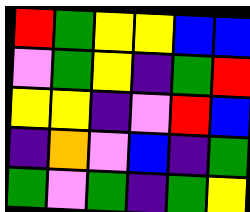[["red", "green", "yellow", "yellow", "blue", "blue"], ["violet", "green", "yellow", "indigo", "green", "red"], ["yellow", "yellow", "indigo", "violet", "red", "blue"], ["indigo", "orange", "violet", "blue", "indigo", "green"], ["green", "violet", "green", "indigo", "green", "yellow"]]